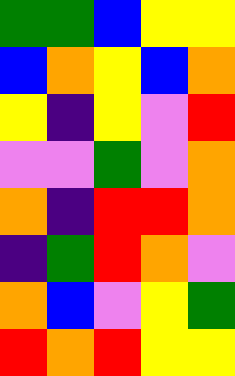[["green", "green", "blue", "yellow", "yellow"], ["blue", "orange", "yellow", "blue", "orange"], ["yellow", "indigo", "yellow", "violet", "red"], ["violet", "violet", "green", "violet", "orange"], ["orange", "indigo", "red", "red", "orange"], ["indigo", "green", "red", "orange", "violet"], ["orange", "blue", "violet", "yellow", "green"], ["red", "orange", "red", "yellow", "yellow"]]